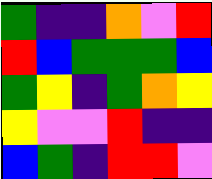[["green", "indigo", "indigo", "orange", "violet", "red"], ["red", "blue", "green", "green", "green", "blue"], ["green", "yellow", "indigo", "green", "orange", "yellow"], ["yellow", "violet", "violet", "red", "indigo", "indigo"], ["blue", "green", "indigo", "red", "red", "violet"]]